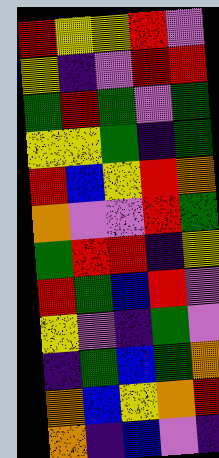[["red", "yellow", "yellow", "red", "violet"], ["yellow", "indigo", "violet", "red", "red"], ["green", "red", "green", "violet", "green"], ["yellow", "yellow", "green", "indigo", "green"], ["red", "blue", "yellow", "red", "orange"], ["orange", "violet", "violet", "red", "green"], ["green", "red", "red", "indigo", "yellow"], ["red", "green", "blue", "red", "violet"], ["yellow", "violet", "indigo", "green", "violet"], ["indigo", "green", "blue", "green", "orange"], ["orange", "blue", "yellow", "orange", "red"], ["orange", "indigo", "blue", "violet", "indigo"]]